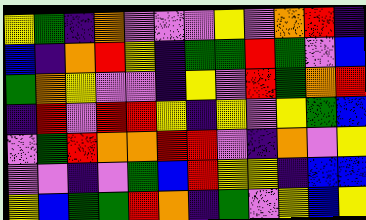[["yellow", "green", "indigo", "orange", "violet", "violet", "violet", "yellow", "violet", "orange", "red", "indigo"], ["blue", "indigo", "orange", "red", "yellow", "indigo", "green", "green", "red", "green", "violet", "blue"], ["green", "orange", "yellow", "violet", "violet", "indigo", "yellow", "violet", "red", "green", "orange", "red"], ["indigo", "red", "violet", "red", "red", "yellow", "indigo", "yellow", "violet", "yellow", "green", "blue"], ["violet", "green", "red", "orange", "orange", "red", "red", "violet", "indigo", "orange", "violet", "yellow"], ["violet", "violet", "indigo", "violet", "green", "blue", "red", "yellow", "yellow", "indigo", "blue", "blue"], ["yellow", "blue", "green", "green", "red", "orange", "indigo", "green", "violet", "yellow", "blue", "yellow"]]